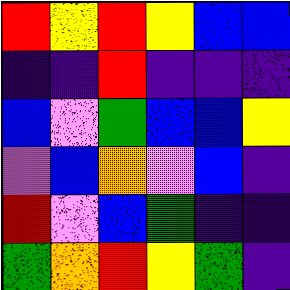[["red", "yellow", "red", "yellow", "blue", "blue"], ["indigo", "indigo", "red", "indigo", "indigo", "indigo"], ["blue", "violet", "green", "blue", "blue", "yellow"], ["violet", "blue", "orange", "violet", "blue", "indigo"], ["red", "violet", "blue", "green", "indigo", "indigo"], ["green", "orange", "red", "yellow", "green", "indigo"]]